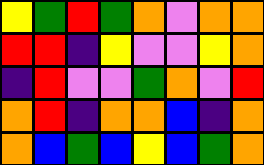[["yellow", "green", "red", "green", "orange", "violet", "orange", "orange"], ["red", "red", "indigo", "yellow", "violet", "violet", "yellow", "orange"], ["indigo", "red", "violet", "violet", "green", "orange", "violet", "red"], ["orange", "red", "indigo", "orange", "orange", "blue", "indigo", "orange"], ["orange", "blue", "green", "blue", "yellow", "blue", "green", "orange"]]